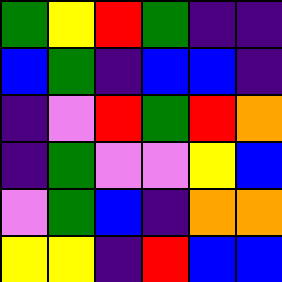[["green", "yellow", "red", "green", "indigo", "indigo"], ["blue", "green", "indigo", "blue", "blue", "indigo"], ["indigo", "violet", "red", "green", "red", "orange"], ["indigo", "green", "violet", "violet", "yellow", "blue"], ["violet", "green", "blue", "indigo", "orange", "orange"], ["yellow", "yellow", "indigo", "red", "blue", "blue"]]